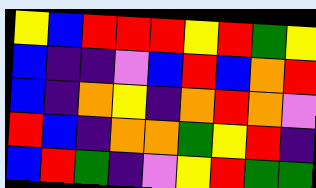[["yellow", "blue", "red", "red", "red", "yellow", "red", "green", "yellow"], ["blue", "indigo", "indigo", "violet", "blue", "red", "blue", "orange", "red"], ["blue", "indigo", "orange", "yellow", "indigo", "orange", "red", "orange", "violet"], ["red", "blue", "indigo", "orange", "orange", "green", "yellow", "red", "indigo"], ["blue", "red", "green", "indigo", "violet", "yellow", "red", "green", "green"]]